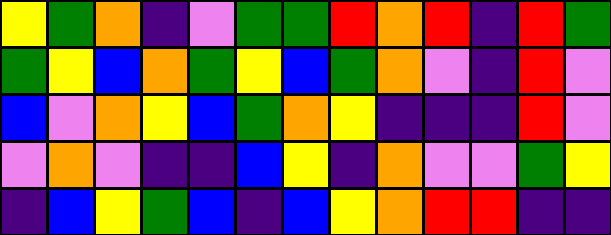[["yellow", "green", "orange", "indigo", "violet", "green", "green", "red", "orange", "red", "indigo", "red", "green"], ["green", "yellow", "blue", "orange", "green", "yellow", "blue", "green", "orange", "violet", "indigo", "red", "violet"], ["blue", "violet", "orange", "yellow", "blue", "green", "orange", "yellow", "indigo", "indigo", "indigo", "red", "violet"], ["violet", "orange", "violet", "indigo", "indigo", "blue", "yellow", "indigo", "orange", "violet", "violet", "green", "yellow"], ["indigo", "blue", "yellow", "green", "blue", "indigo", "blue", "yellow", "orange", "red", "red", "indigo", "indigo"]]